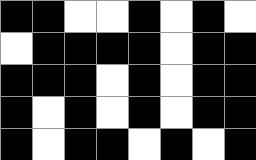[["black", "black", "white", "white", "black", "white", "black", "white"], ["white", "black", "black", "black", "black", "white", "black", "black"], ["black", "black", "black", "white", "black", "white", "black", "black"], ["black", "white", "black", "white", "black", "white", "black", "black"], ["black", "white", "black", "black", "white", "black", "white", "black"]]